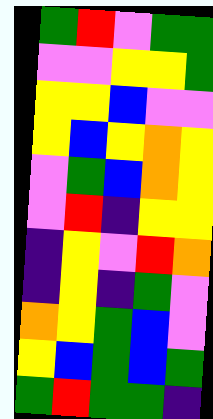[["green", "red", "violet", "green", "green"], ["violet", "violet", "yellow", "yellow", "green"], ["yellow", "yellow", "blue", "violet", "violet"], ["yellow", "blue", "yellow", "orange", "yellow"], ["violet", "green", "blue", "orange", "yellow"], ["violet", "red", "indigo", "yellow", "yellow"], ["indigo", "yellow", "violet", "red", "orange"], ["indigo", "yellow", "indigo", "green", "violet"], ["orange", "yellow", "green", "blue", "violet"], ["yellow", "blue", "green", "blue", "green"], ["green", "red", "green", "green", "indigo"]]